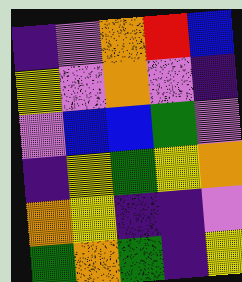[["indigo", "violet", "orange", "red", "blue"], ["yellow", "violet", "orange", "violet", "indigo"], ["violet", "blue", "blue", "green", "violet"], ["indigo", "yellow", "green", "yellow", "orange"], ["orange", "yellow", "indigo", "indigo", "violet"], ["green", "orange", "green", "indigo", "yellow"]]